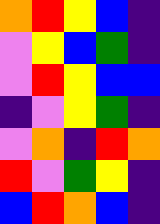[["orange", "red", "yellow", "blue", "indigo"], ["violet", "yellow", "blue", "green", "indigo"], ["violet", "red", "yellow", "blue", "blue"], ["indigo", "violet", "yellow", "green", "indigo"], ["violet", "orange", "indigo", "red", "orange"], ["red", "violet", "green", "yellow", "indigo"], ["blue", "red", "orange", "blue", "indigo"]]